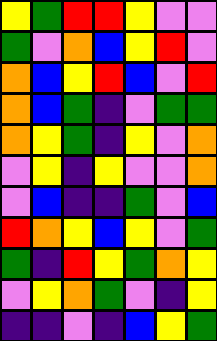[["yellow", "green", "red", "red", "yellow", "violet", "violet"], ["green", "violet", "orange", "blue", "yellow", "red", "violet"], ["orange", "blue", "yellow", "red", "blue", "violet", "red"], ["orange", "blue", "green", "indigo", "violet", "green", "green"], ["orange", "yellow", "green", "indigo", "yellow", "violet", "orange"], ["violet", "yellow", "indigo", "yellow", "violet", "violet", "orange"], ["violet", "blue", "indigo", "indigo", "green", "violet", "blue"], ["red", "orange", "yellow", "blue", "yellow", "violet", "green"], ["green", "indigo", "red", "yellow", "green", "orange", "yellow"], ["violet", "yellow", "orange", "green", "violet", "indigo", "yellow"], ["indigo", "indigo", "violet", "indigo", "blue", "yellow", "green"]]